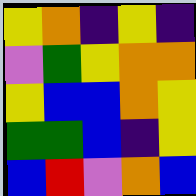[["yellow", "orange", "indigo", "yellow", "indigo"], ["violet", "green", "yellow", "orange", "orange"], ["yellow", "blue", "blue", "orange", "yellow"], ["green", "green", "blue", "indigo", "yellow"], ["blue", "red", "violet", "orange", "blue"]]